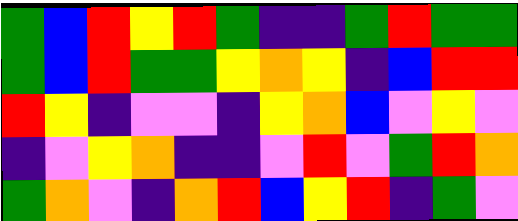[["green", "blue", "red", "yellow", "red", "green", "indigo", "indigo", "green", "red", "green", "green"], ["green", "blue", "red", "green", "green", "yellow", "orange", "yellow", "indigo", "blue", "red", "red"], ["red", "yellow", "indigo", "violet", "violet", "indigo", "yellow", "orange", "blue", "violet", "yellow", "violet"], ["indigo", "violet", "yellow", "orange", "indigo", "indigo", "violet", "red", "violet", "green", "red", "orange"], ["green", "orange", "violet", "indigo", "orange", "red", "blue", "yellow", "red", "indigo", "green", "violet"]]